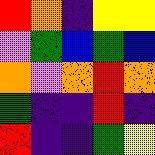[["red", "orange", "indigo", "yellow", "yellow"], ["violet", "green", "blue", "green", "blue"], ["orange", "violet", "orange", "red", "orange"], ["green", "indigo", "indigo", "red", "indigo"], ["red", "indigo", "indigo", "green", "yellow"]]